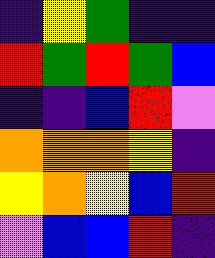[["indigo", "yellow", "green", "indigo", "indigo"], ["red", "green", "red", "green", "blue"], ["indigo", "indigo", "blue", "red", "violet"], ["orange", "orange", "orange", "yellow", "indigo"], ["yellow", "orange", "yellow", "blue", "red"], ["violet", "blue", "blue", "red", "indigo"]]